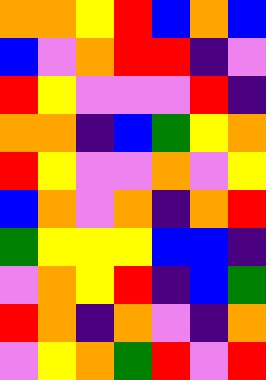[["orange", "orange", "yellow", "red", "blue", "orange", "blue"], ["blue", "violet", "orange", "red", "red", "indigo", "violet"], ["red", "yellow", "violet", "violet", "violet", "red", "indigo"], ["orange", "orange", "indigo", "blue", "green", "yellow", "orange"], ["red", "yellow", "violet", "violet", "orange", "violet", "yellow"], ["blue", "orange", "violet", "orange", "indigo", "orange", "red"], ["green", "yellow", "yellow", "yellow", "blue", "blue", "indigo"], ["violet", "orange", "yellow", "red", "indigo", "blue", "green"], ["red", "orange", "indigo", "orange", "violet", "indigo", "orange"], ["violet", "yellow", "orange", "green", "red", "violet", "red"]]